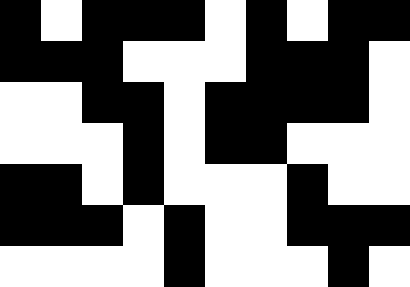[["black", "white", "black", "black", "black", "white", "black", "white", "black", "black"], ["black", "black", "black", "white", "white", "white", "black", "black", "black", "white"], ["white", "white", "black", "black", "white", "black", "black", "black", "black", "white"], ["white", "white", "white", "black", "white", "black", "black", "white", "white", "white"], ["black", "black", "white", "black", "white", "white", "white", "black", "white", "white"], ["black", "black", "black", "white", "black", "white", "white", "black", "black", "black"], ["white", "white", "white", "white", "black", "white", "white", "white", "black", "white"]]